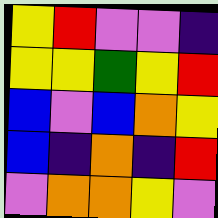[["yellow", "red", "violet", "violet", "indigo"], ["yellow", "yellow", "green", "yellow", "red"], ["blue", "violet", "blue", "orange", "yellow"], ["blue", "indigo", "orange", "indigo", "red"], ["violet", "orange", "orange", "yellow", "violet"]]